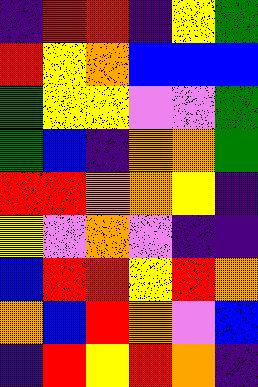[["indigo", "red", "red", "indigo", "yellow", "green"], ["red", "yellow", "orange", "blue", "blue", "blue"], ["green", "yellow", "yellow", "violet", "violet", "green"], ["green", "blue", "indigo", "orange", "orange", "green"], ["red", "red", "orange", "orange", "yellow", "indigo"], ["yellow", "violet", "orange", "violet", "indigo", "indigo"], ["blue", "red", "red", "yellow", "red", "orange"], ["orange", "blue", "red", "orange", "violet", "blue"], ["indigo", "red", "yellow", "red", "orange", "indigo"]]